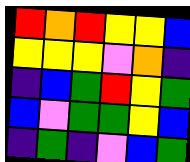[["red", "orange", "red", "yellow", "yellow", "blue"], ["yellow", "yellow", "yellow", "violet", "orange", "indigo"], ["indigo", "blue", "green", "red", "yellow", "green"], ["blue", "violet", "green", "green", "yellow", "blue"], ["indigo", "green", "indigo", "violet", "blue", "green"]]